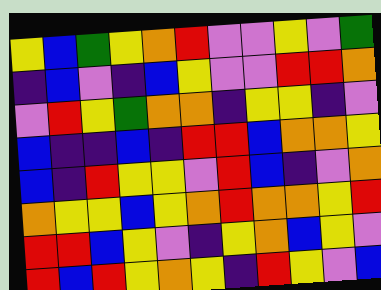[["yellow", "blue", "green", "yellow", "orange", "red", "violet", "violet", "yellow", "violet", "green"], ["indigo", "blue", "violet", "indigo", "blue", "yellow", "violet", "violet", "red", "red", "orange"], ["violet", "red", "yellow", "green", "orange", "orange", "indigo", "yellow", "yellow", "indigo", "violet"], ["blue", "indigo", "indigo", "blue", "indigo", "red", "red", "blue", "orange", "orange", "yellow"], ["blue", "indigo", "red", "yellow", "yellow", "violet", "red", "blue", "indigo", "violet", "orange"], ["orange", "yellow", "yellow", "blue", "yellow", "orange", "red", "orange", "orange", "yellow", "red"], ["red", "red", "blue", "yellow", "violet", "indigo", "yellow", "orange", "blue", "yellow", "violet"], ["red", "blue", "red", "yellow", "orange", "yellow", "indigo", "red", "yellow", "violet", "blue"]]